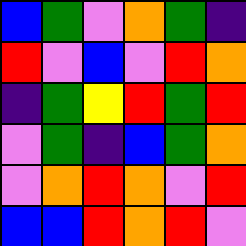[["blue", "green", "violet", "orange", "green", "indigo"], ["red", "violet", "blue", "violet", "red", "orange"], ["indigo", "green", "yellow", "red", "green", "red"], ["violet", "green", "indigo", "blue", "green", "orange"], ["violet", "orange", "red", "orange", "violet", "red"], ["blue", "blue", "red", "orange", "red", "violet"]]